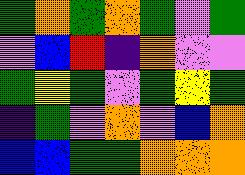[["green", "orange", "green", "orange", "green", "violet", "green"], ["violet", "blue", "red", "indigo", "orange", "violet", "violet"], ["green", "yellow", "green", "violet", "green", "yellow", "green"], ["indigo", "green", "violet", "orange", "violet", "blue", "orange"], ["blue", "blue", "green", "green", "orange", "orange", "orange"]]